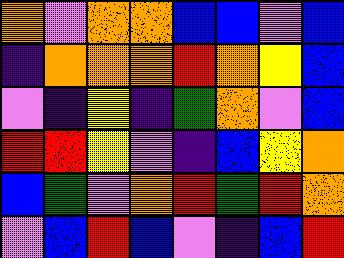[["orange", "violet", "orange", "orange", "blue", "blue", "violet", "blue"], ["indigo", "orange", "orange", "orange", "red", "orange", "yellow", "blue"], ["violet", "indigo", "yellow", "indigo", "green", "orange", "violet", "blue"], ["red", "red", "yellow", "violet", "indigo", "blue", "yellow", "orange"], ["blue", "green", "violet", "orange", "red", "green", "red", "orange"], ["violet", "blue", "red", "blue", "violet", "indigo", "blue", "red"]]